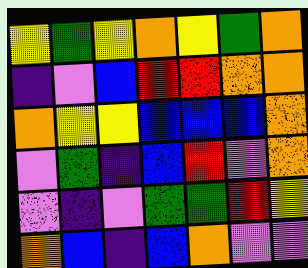[["yellow", "green", "yellow", "orange", "yellow", "green", "orange"], ["indigo", "violet", "blue", "red", "red", "orange", "orange"], ["orange", "yellow", "yellow", "blue", "blue", "blue", "orange"], ["violet", "green", "indigo", "blue", "red", "violet", "orange"], ["violet", "indigo", "violet", "green", "green", "red", "yellow"], ["orange", "blue", "indigo", "blue", "orange", "violet", "violet"]]